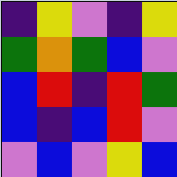[["indigo", "yellow", "violet", "indigo", "yellow"], ["green", "orange", "green", "blue", "violet"], ["blue", "red", "indigo", "red", "green"], ["blue", "indigo", "blue", "red", "violet"], ["violet", "blue", "violet", "yellow", "blue"]]